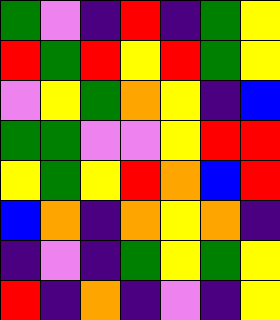[["green", "violet", "indigo", "red", "indigo", "green", "yellow"], ["red", "green", "red", "yellow", "red", "green", "yellow"], ["violet", "yellow", "green", "orange", "yellow", "indigo", "blue"], ["green", "green", "violet", "violet", "yellow", "red", "red"], ["yellow", "green", "yellow", "red", "orange", "blue", "red"], ["blue", "orange", "indigo", "orange", "yellow", "orange", "indigo"], ["indigo", "violet", "indigo", "green", "yellow", "green", "yellow"], ["red", "indigo", "orange", "indigo", "violet", "indigo", "yellow"]]